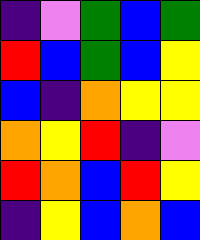[["indigo", "violet", "green", "blue", "green"], ["red", "blue", "green", "blue", "yellow"], ["blue", "indigo", "orange", "yellow", "yellow"], ["orange", "yellow", "red", "indigo", "violet"], ["red", "orange", "blue", "red", "yellow"], ["indigo", "yellow", "blue", "orange", "blue"]]